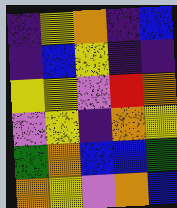[["indigo", "yellow", "orange", "indigo", "blue"], ["indigo", "blue", "yellow", "indigo", "indigo"], ["yellow", "yellow", "violet", "red", "orange"], ["violet", "yellow", "indigo", "orange", "yellow"], ["green", "orange", "blue", "blue", "green"], ["orange", "yellow", "violet", "orange", "blue"]]